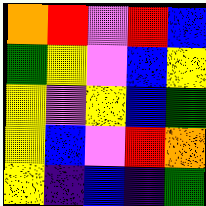[["orange", "red", "violet", "red", "blue"], ["green", "yellow", "violet", "blue", "yellow"], ["yellow", "violet", "yellow", "blue", "green"], ["yellow", "blue", "violet", "red", "orange"], ["yellow", "indigo", "blue", "indigo", "green"]]